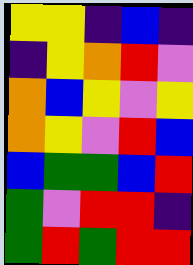[["yellow", "yellow", "indigo", "blue", "indigo"], ["indigo", "yellow", "orange", "red", "violet"], ["orange", "blue", "yellow", "violet", "yellow"], ["orange", "yellow", "violet", "red", "blue"], ["blue", "green", "green", "blue", "red"], ["green", "violet", "red", "red", "indigo"], ["green", "red", "green", "red", "red"]]